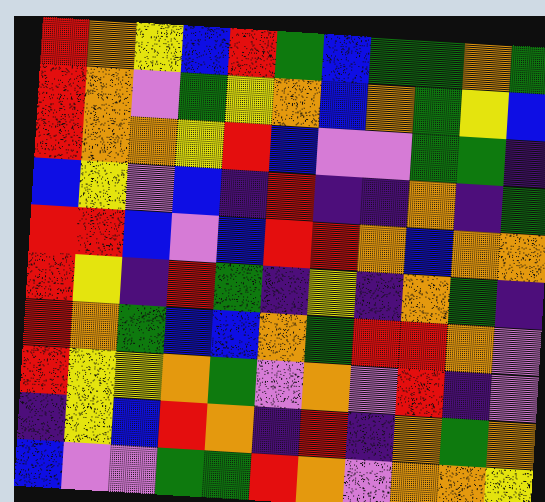[["red", "orange", "yellow", "blue", "red", "green", "blue", "green", "green", "orange", "green"], ["red", "orange", "violet", "green", "yellow", "orange", "blue", "orange", "green", "yellow", "blue"], ["red", "orange", "orange", "yellow", "red", "blue", "violet", "violet", "green", "green", "indigo"], ["blue", "yellow", "violet", "blue", "indigo", "red", "indigo", "indigo", "orange", "indigo", "green"], ["red", "red", "blue", "violet", "blue", "red", "red", "orange", "blue", "orange", "orange"], ["red", "yellow", "indigo", "red", "green", "indigo", "yellow", "indigo", "orange", "green", "indigo"], ["red", "orange", "green", "blue", "blue", "orange", "green", "red", "red", "orange", "violet"], ["red", "yellow", "yellow", "orange", "green", "violet", "orange", "violet", "red", "indigo", "violet"], ["indigo", "yellow", "blue", "red", "orange", "indigo", "red", "indigo", "orange", "green", "orange"], ["blue", "violet", "violet", "green", "green", "red", "orange", "violet", "orange", "orange", "yellow"]]